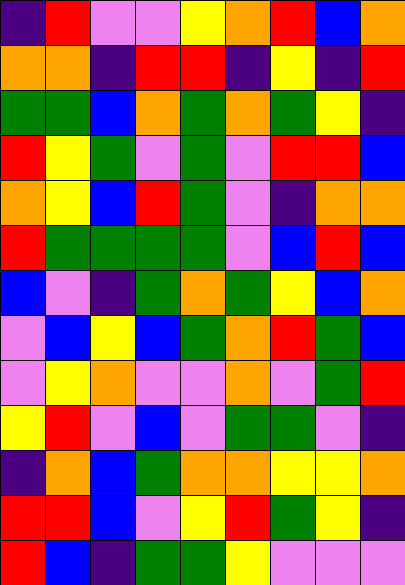[["indigo", "red", "violet", "violet", "yellow", "orange", "red", "blue", "orange"], ["orange", "orange", "indigo", "red", "red", "indigo", "yellow", "indigo", "red"], ["green", "green", "blue", "orange", "green", "orange", "green", "yellow", "indigo"], ["red", "yellow", "green", "violet", "green", "violet", "red", "red", "blue"], ["orange", "yellow", "blue", "red", "green", "violet", "indigo", "orange", "orange"], ["red", "green", "green", "green", "green", "violet", "blue", "red", "blue"], ["blue", "violet", "indigo", "green", "orange", "green", "yellow", "blue", "orange"], ["violet", "blue", "yellow", "blue", "green", "orange", "red", "green", "blue"], ["violet", "yellow", "orange", "violet", "violet", "orange", "violet", "green", "red"], ["yellow", "red", "violet", "blue", "violet", "green", "green", "violet", "indigo"], ["indigo", "orange", "blue", "green", "orange", "orange", "yellow", "yellow", "orange"], ["red", "red", "blue", "violet", "yellow", "red", "green", "yellow", "indigo"], ["red", "blue", "indigo", "green", "green", "yellow", "violet", "violet", "violet"]]